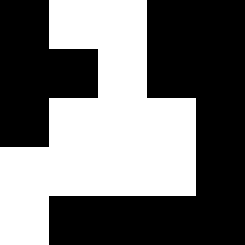[["black", "white", "white", "black", "black"], ["black", "black", "white", "black", "black"], ["black", "white", "white", "white", "black"], ["white", "white", "white", "white", "black"], ["white", "black", "black", "black", "black"]]